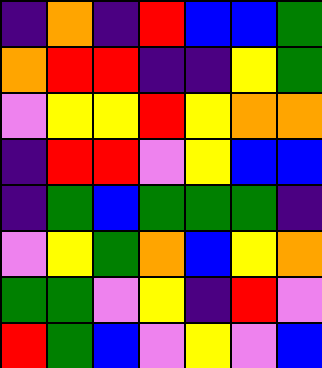[["indigo", "orange", "indigo", "red", "blue", "blue", "green"], ["orange", "red", "red", "indigo", "indigo", "yellow", "green"], ["violet", "yellow", "yellow", "red", "yellow", "orange", "orange"], ["indigo", "red", "red", "violet", "yellow", "blue", "blue"], ["indigo", "green", "blue", "green", "green", "green", "indigo"], ["violet", "yellow", "green", "orange", "blue", "yellow", "orange"], ["green", "green", "violet", "yellow", "indigo", "red", "violet"], ["red", "green", "blue", "violet", "yellow", "violet", "blue"]]